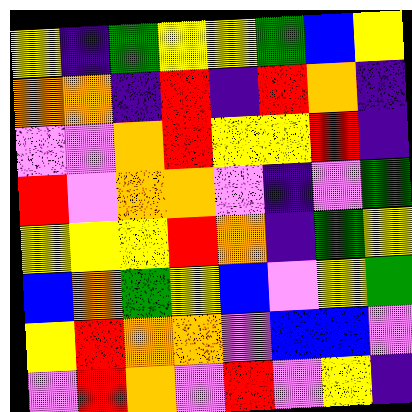[["yellow", "indigo", "green", "yellow", "yellow", "green", "blue", "yellow"], ["orange", "orange", "indigo", "red", "indigo", "red", "orange", "indigo"], ["violet", "violet", "orange", "red", "yellow", "yellow", "red", "indigo"], ["red", "violet", "orange", "orange", "violet", "indigo", "violet", "green"], ["yellow", "yellow", "yellow", "red", "orange", "indigo", "green", "yellow"], ["blue", "orange", "green", "yellow", "blue", "violet", "yellow", "green"], ["yellow", "red", "orange", "orange", "violet", "blue", "blue", "violet"], ["violet", "red", "orange", "violet", "red", "violet", "yellow", "indigo"]]